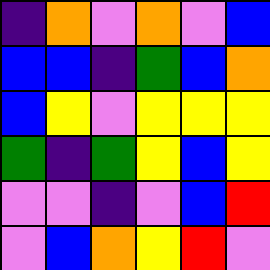[["indigo", "orange", "violet", "orange", "violet", "blue"], ["blue", "blue", "indigo", "green", "blue", "orange"], ["blue", "yellow", "violet", "yellow", "yellow", "yellow"], ["green", "indigo", "green", "yellow", "blue", "yellow"], ["violet", "violet", "indigo", "violet", "blue", "red"], ["violet", "blue", "orange", "yellow", "red", "violet"]]